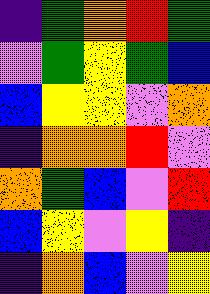[["indigo", "green", "orange", "red", "green"], ["violet", "green", "yellow", "green", "blue"], ["blue", "yellow", "yellow", "violet", "orange"], ["indigo", "orange", "orange", "red", "violet"], ["orange", "green", "blue", "violet", "red"], ["blue", "yellow", "violet", "yellow", "indigo"], ["indigo", "orange", "blue", "violet", "yellow"]]